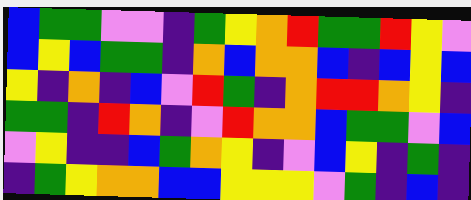[["blue", "green", "green", "violet", "violet", "indigo", "green", "yellow", "orange", "red", "green", "green", "red", "yellow", "violet"], ["blue", "yellow", "blue", "green", "green", "indigo", "orange", "blue", "orange", "orange", "blue", "indigo", "blue", "yellow", "blue"], ["yellow", "indigo", "orange", "indigo", "blue", "violet", "red", "green", "indigo", "orange", "red", "red", "orange", "yellow", "indigo"], ["green", "green", "indigo", "red", "orange", "indigo", "violet", "red", "orange", "orange", "blue", "green", "green", "violet", "blue"], ["violet", "yellow", "indigo", "indigo", "blue", "green", "orange", "yellow", "indigo", "violet", "blue", "yellow", "indigo", "green", "indigo"], ["indigo", "green", "yellow", "orange", "orange", "blue", "blue", "yellow", "yellow", "yellow", "violet", "green", "indigo", "blue", "indigo"]]